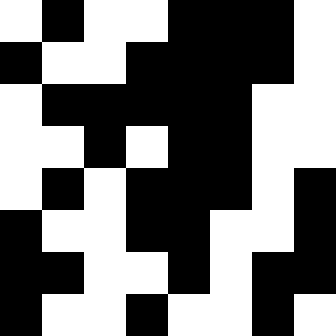[["white", "black", "white", "white", "black", "black", "black", "white"], ["black", "white", "white", "black", "black", "black", "black", "white"], ["white", "black", "black", "black", "black", "black", "white", "white"], ["white", "white", "black", "white", "black", "black", "white", "white"], ["white", "black", "white", "black", "black", "black", "white", "black"], ["black", "white", "white", "black", "black", "white", "white", "black"], ["black", "black", "white", "white", "black", "white", "black", "black"], ["black", "white", "white", "black", "white", "white", "black", "white"]]